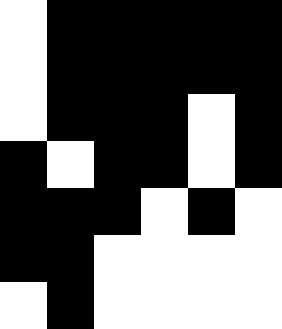[["white", "black", "black", "black", "black", "black"], ["white", "black", "black", "black", "black", "black"], ["white", "black", "black", "black", "white", "black"], ["black", "white", "black", "black", "white", "black"], ["black", "black", "black", "white", "black", "white"], ["black", "black", "white", "white", "white", "white"], ["white", "black", "white", "white", "white", "white"]]